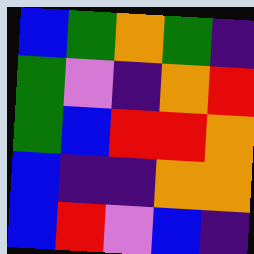[["blue", "green", "orange", "green", "indigo"], ["green", "violet", "indigo", "orange", "red"], ["green", "blue", "red", "red", "orange"], ["blue", "indigo", "indigo", "orange", "orange"], ["blue", "red", "violet", "blue", "indigo"]]